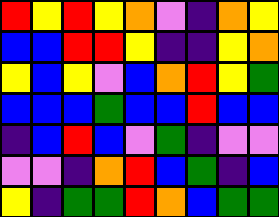[["red", "yellow", "red", "yellow", "orange", "violet", "indigo", "orange", "yellow"], ["blue", "blue", "red", "red", "yellow", "indigo", "indigo", "yellow", "orange"], ["yellow", "blue", "yellow", "violet", "blue", "orange", "red", "yellow", "green"], ["blue", "blue", "blue", "green", "blue", "blue", "red", "blue", "blue"], ["indigo", "blue", "red", "blue", "violet", "green", "indigo", "violet", "violet"], ["violet", "violet", "indigo", "orange", "red", "blue", "green", "indigo", "blue"], ["yellow", "indigo", "green", "green", "red", "orange", "blue", "green", "green"]]